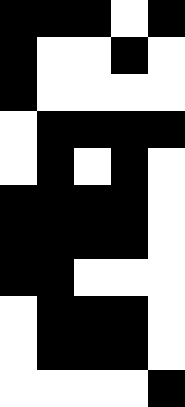[["black", "black", "black", "white", "black"], ["black", "white", "white", "black", "white"], ["black", "white", "white", "white", "white"], ["white", "black", "black", "black", "black"], ["white", "black", "white", "black", "white"], ["black", "black", "black", "black", "white"], ["black", "black", "black", "black", "white"], ["black", "black", "white", "white", "white"], ["white", "black", "black", "black", "white"], ["white", "black", "black", "black", "white"], ["white", "white", "white", "white", "black"]]